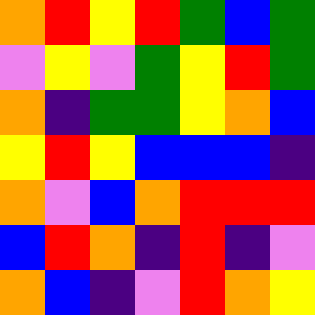[["orange", "red", "yellow", "red", "green", "blue", "green"], ["violet", "yellow", "violet", "green", "yellow", "red", "green"], ["orange", "indigo", "green", "green", "yellow", "orange", "blue"], ["yellow", "red", "yellow", "blue", "blue", "blue", "indigo"], ["orange", "violet", "blue", "orange", "red", "red", "red"], ["blue", "red", "orange", "indigo", "red", "indigo", "violet"], ["orange", "blue", "indigo", "violet", "red", "orange", "yellow"]]